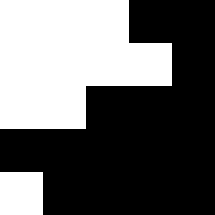[["white", "white", "white", "black", "black"], ["white", "white", "white", "white", "black"], ["white", "white", "black", "black", "black"], ["black", "black", "black", "black", "black"], ["white", "black", "black", "black", "black"]]